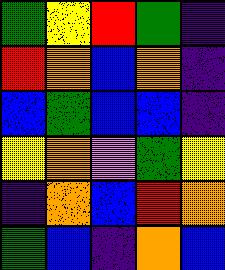[["green", "yellow", "red", "green", "indigo"], ["red", "orange", "blue", "orange", "indigo"], ["blue", "green", "blue", "blue", "indigo"], ["yellow", "orange", "violet", "green", "yellow"], ["indigo", "orange", "blue", "red", "orange"], ["green", "blue", "indigo", "orange", "blue"]]